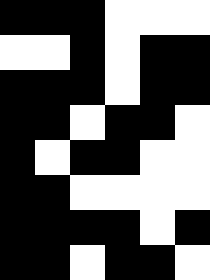[["black", "black", "black", "white", "white", "white"], ["white", "white", "black", "white", "black", "black"], ["black", "black", "black", "white", "black", "black"], ["black", "black", "white", "black", "black", "white"], ["black", "white", "black", "black", "white", "white"], ["black", "black", "white", "white", "white", "white"], ["black", "black", "black", "black", "white", "black"], ["black", "black", "white", "black", "black", "white"]]